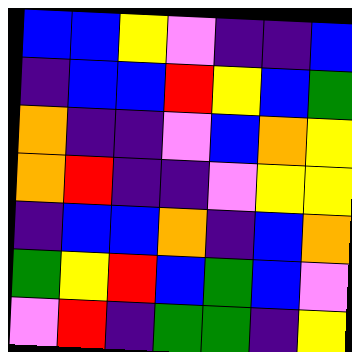[["blue", "blue", "yellow", "violet", "indigo", "indigo", "blue"], ["indigo", "blue", "blue", "red", "yellow", "blue", "green"], ["orange", "indigo", "indigo", "violet", "blue", "orange", "yellow"], ["orange", "red", "indigo", "indigo", "violet", "yellow", "yellow"], ["indigo", "blue", "blue", "orange", "indigo", "blue", "orange"], ["green", "yellow", "red", "blue", "green", "blue", "violet"], ["violet", "red", "indigo", "green", "green", "indigo", "yellow"]]